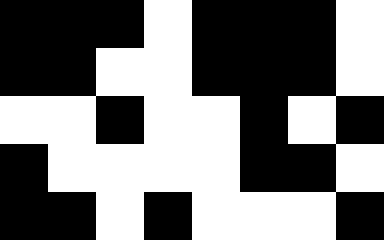[["black", "black", "black", "white", "black", "black", "black", "white"], ["black", "black", "white", "white", "black", "black", "black", "white"], ["white", "white", "black", "white", "white", "black", "white", "black"], ["black", "white", "white", "white", "white", "black", "black", "white"], ["black", "black", "white", "black", "white", "white", "white", "black"]]